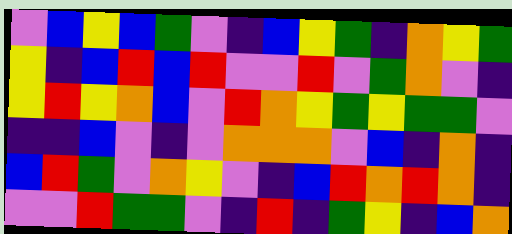[["violet", "blue", "yellow", "blue", "green", "violet", "indigo", "blue", "yellow", "green", "indigo", "orange", "yellow", "green"], ["yellow", "indigo", "blue", "red", "blue", "red", "violet", "violet", "red", "violet", "green", "orange", "violet", "indigo"], ["yellow", "red", "yellow", "orange", "blue", "violet", "red", "orange", "yellow", "green", "yellow", "green", "green", "violet"], ["indigo", "indigo", "blue", "violet", "indigo", "violet", "orange", "orange", "orange", "violet", "blue", "indigo", "orange", "indigo"], ["blue", "red", "green", "violet", "orange", "yellow", "violet", "indigo", "blue", "red", "orange", "red", "orange", "indigo"], ["violet", "violet", "red", "green", "green", "violet", "indigo", "red", "indigo", "green", "yellow", "indigo", "blue", "orange"]]